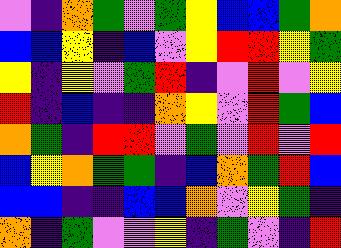[["violet", "indigo", "orange", "green", "violet", "green", "yellow", "blue", "blue", "green", "orange"], ["blue", "blue", "yellow", "indigo", "blue", "violet", "yellow", "red", "red", "yellow", "green"], ["yellow", "indigo", "yellow", "violet", "green", "red", "indigo", "violet", "red", "violet", "yellow"], ["red", "indigo", "blue", "indigo", "indigo", "orange", "yellow", "violet", "red", "green", "blue"], ["orange", "green", "indigo", "red", "red", "violet", "green", "violet", "red", "violet", "red"], ["blue", "yellow", "orange", "green", "green", "indigo", "blue", "orange", "green", "red", "blue"], ["blue", "blue", "indigo", "indigo", "blue", "blue", "orange", "violet", "yellow", "green", "indigo"], ["orange", "indigo", "green", "violet", "violet", "yellow", "indigo", "green", "violet", "indigo", "red"]]